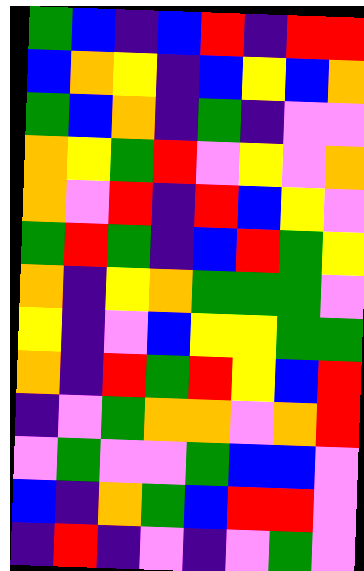[["green", "blue", "indigo", "blue", "red", "indigo", "red", "red"], ["blue", "orange", "yellow", "indigo", "blue", "yellow", "blue", "orange"], ["green", "blue", "orange", "indigo", "green", "indigo", "violet", "violet"], ["orange", "yellow", "green", "red", "violet", "yellow", "violet", "orange"], ["orange", "violet", "red", "indigo", "red", "blue", "yellow", "violet"], ["green", "red", "green", "indigo", "blue", "red", "green", "yellow"], ["orange", "indigo", "yellow", "orange", "green", "green", "green", "violet"], ["yellow", "indigo", "violet", "blue", "yellow", "yellow", "green", "green"], ["orange", "indigo", "red", "green", "red", "yellow", "blue", "red"], ["indigo", "violet", "green", "orange", "orange", "violet", "orange", "red"], ["violet", "green", "violet", "violet", "green", "blue", "blue", "violet"], ["blue", "indigo", "orange", "green", "blue", "red", "red", "violet"], ["indigo", "red", "indigo", "violet", "indigo", "violet", "green", "violet"]]